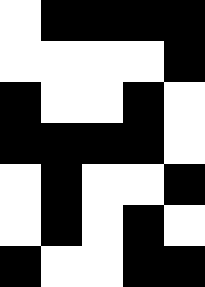[["white", "black", "black", "black", "black"], ["white", "white", "white", "white", "black"], ["black", "white", "white", "black", "white"], ["black", "black", "black", "black", "white"], ["white", "black", "white", "white", "black"], ["white", "black", "white", "black", "white"], ["black", "white", "white", "black", "black"]]